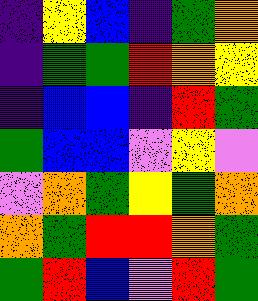[["indigo", "yellow", "blue", "indigo", "green", "orange"], ["indigo", "green", "green", "red", "orange", "yellow"], ["indigo", "blue", "blue", "indigo", "red", "green"], ["green", "blue", "blue", "violet", "yellow", "violet"], ["violet", "orange", "green", "yellow", "green", "orange"], ["orange", "green", "red", "red", "orange", "green"], ["green", "red", "blue", "violet", "red", "green"]]